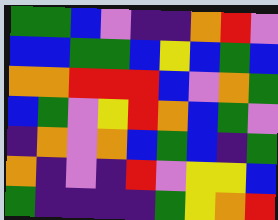[["green", "green", "blue", "violet", "indigo", "indigo", "orange", "red", "violet"], ["blue", "blue", "green", "green", "blue", "yellow", "blue", "green", "blue"], ["orange", "orange", "red", "red", "red", "blue", "violet", "orange", "green"], ["blue", "green", "violet", "yellow", "red", "orange", "blue", "green", "violet"], ["indigo", "orange", "violet", "orange", "blue", "green", "blue", "indigo", "green"], ["orange", "indigo", "violet", "indigo", "red", "violet", "yellow", "yellow", "blue"], ["green", "indigo", "indigo", "indigo", "indigo", "green", "yellow", "orange", "red"]]